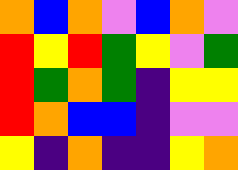[["orange", "blue", "orange", "violet", "blue", "orange", "violet"], ["red", "yellow", "red", "green", "yellow", "violet", "green"], ["red", "green", "orange", "green", "indigo", "yellow", "yellow"], ["red", "orange", "blue", "blue", "indigo", "violet", "violet"], ["yellow", "indigo", "orange", "indigo", "indigo", "yellow", "orange"]]